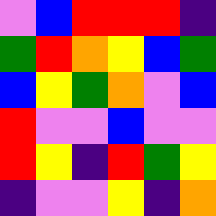[["violet", "blue", "red", "red", "red", "indigo"], ["green", "red", "orange", "yellow", "blue", "green"], ["blue", "yellow", "green", "orange", "violet", "blue"], ["red", "violet", "violet", "blue", "violet", "violet"], ["red", "yellow", "indigo", "red", "green", "yellow"], ["indigo", "violet", "violet", "yellow", "indigo", "orange"]]